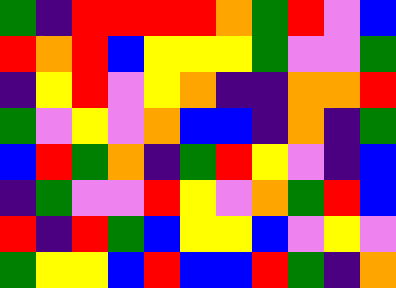[["green", "indigo", "red", "red", "red", "red", "orange", "green", "red", "violet", "blue"], ["red", "orange", "red", "blue", "yellow", "yellow", "yellow", "green", "violet", "violet", "green"], ["indigo", "yellow", "red", "violet", "yellow", "orange", "indigo", "indigo", "orange", "orange", "red"], ["green", "violet", "yellow", "violet", "orange", "blue", "blue", "indigo", "orange", "indigo", "green"], ["blue", "red", "green", "orange", "indigo", "green", "red", "yellow", "violet", "indigo", "blue"], ["indigo", "green", "violet", "violet", "red", "yellow", "violet", "orange", "green", "red", "blue"], ["red", "indigo", "red", "green", "blue", "yellow", "yellow", "blue", "violet", "yellow", "violet"], ["green", "yellow", "yellow", "blue", "red", "blue", "blue", "red", "green", "indigo", "orange"]]